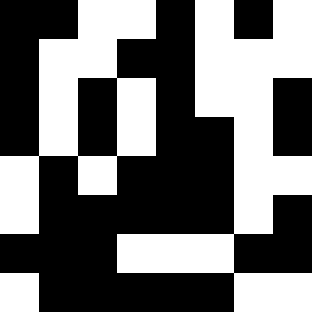[["black", "black", "white", "white", "black", "white", "black", "white"], ["black", "white", "white", "black", "black", "white", "white", "white"], ["black", "white", "black", "white", "black", "white", "white", "black"], ["black", "white", "black", "white", "black", "black", "white", "black"], ["white", "black", "white", "black", "black", "black", "white", "white"], ["white", "black", "black", "black", "black", "black", "white", "black"], ["black", "black", "black", "white", "white", "white", "black", "black"], ["white", "black", "black", "black", "black", "black", "white", "white"]]